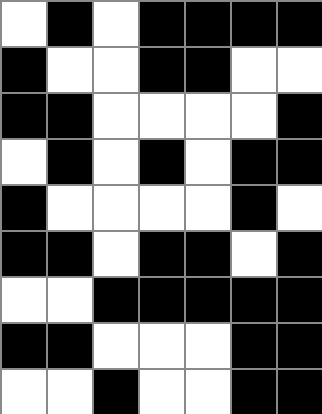[["white", "black", "white", "black", "black", "black", "black"], ["black", "white", "white", "black", "black", "white", "white"], ["black", "black", "white", "white", "white", "white", "black"], ["white", "black", "white", "black", "white", "black", "black"], ["black", "white", "white", "white", "white", "black", "white"], ["black", "black", "white", "black", "black", "white", "black"], ["white", "white", "black", "black", "black", "black", "black"], ["black", "black", "white", "white", "white", "black", "black"], ["white", "white", "black", "white", "white", "black", "black"]]